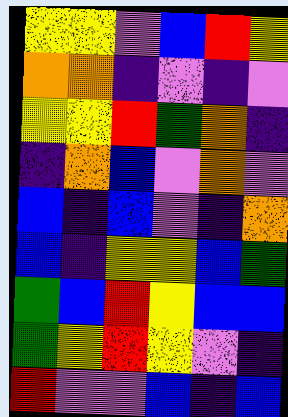[["yellow", "yellow", "violet", "blue", "red", "yellow"], ["orange", "orange", "indigo", "violet", "indigo", "violet"], ["yellow", "yellow", "red", "green", "orange", "indigo"], ["indigo", "orange", "blue", "violet", "orange", "violet"], ["blue", "indigo", "blue", "violet", "indigo", "orange"], ["blue", "indigo", "yellow", "yellow", "blue", "green"], ["green", "blue", "red", "yellow", "blue", "blue"], ["green", "yellow", "red", "yellow", "violet", "indigo"], ["red", "violet", "violet", "blue", "indigo", "blue"]]